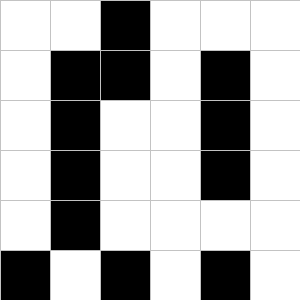[["white", "white", "black", "white", "white", "white"], ["white", "black", "black", "white", "black", "white"], ["white", "black", "white", "white", "black", "white"], ["white", "black", "white", "white", "black", "white"], ["white", "black", "white", "white", "white", "white"], ["black", "white", "black", "white", "black", "white"]]